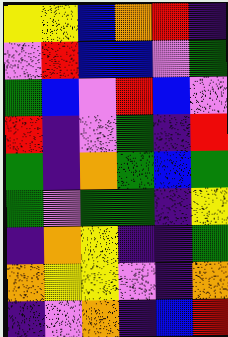[["yellow", "yellow", "blue", "orange", "red", "indigo"], ["violet", "red", "blue", "blue", "violet", "green"], ["green", "blue", "violet", "red", "blue", "violet"], ["red", "indigo", "violet", "green", "indigo", "red"], ["green", "indigo", "orange", "green", "blue", "green"], ["green", "violet", "green", "green", "indigo", "yellow"], ["indigo", "orange", "yellow", "indigo", "indigo", "green"], ["orange", "yellow", "yellow", "violet", "indigo", "orange"], ["indigo", "violet", "orange", "indigo", "blue", "red"]]